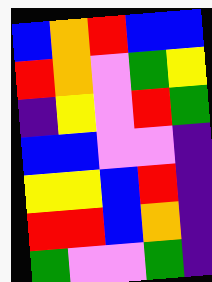[["blue", "orange", "red", "blue", "blue"], ["red", "orange", "violet", "green", "yellow"], ["indigo", "yellow", "violet", "red", "green"], ["blue", "blue", "violet", "violet", "indigo"], ["yellow", "yellow", "blue", "red", "indigo"], ["red", "red", "blue", "orange", "indigo"], ["green", "violet", "violet", "green", "indigo"]]